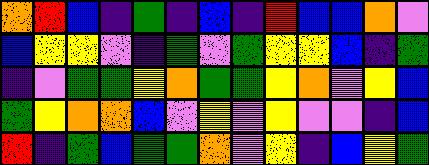[["orange", "red", "blue", "indigo", "green", "indigo", "blue", "indigo", "red", "blue", "blue", "orange", "violet"], ["blue", "yellow", "yellow", "violet", "indigo", "green", "violet", "green", "yellow", "yellow", "blue", "indigo", "green"], ["indigo", "violet", "green", "green", "yellow", "orange", "green", "green", "yellow", "orange", "violet", "yellow", "blue"], ["green", "yellow", "orange", "orange", "blue", "violet", "yellow", "violet", "yellow", "violet", "violet", "indigo", "blue"], ["red", "indigo", "green", "blue", "green", "green", "orange", "violet", "yellow", "indigo", "blue", "yellow", "green"]]